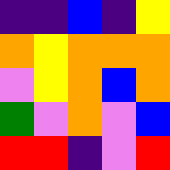[["indigo", "indigo", "blue", "indigo", "yellow"], ["orange", "yellow", "orange", "orange", "orange"], ["violet", "yellow", "orange", "blue", "orange"], ["green", "violet", "orange", "violet", "blue"], ["red", "red", "indigo", "violet", "red"]]